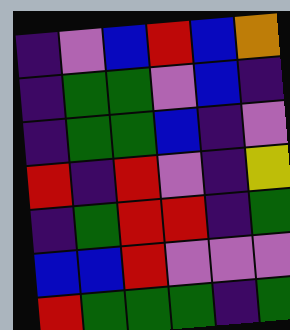[["indigo", "violet", "blue", "red", "blue", "orange"], ["indigo", "green", "green", "violet", "blue", "indigo"], ["indigo", "green", "green", "blue", "indigo", "violet"], ["red", "indigo", "red", "violet", "indigo", "yellow"], ["indigo", "green", "red", "red", "indigo", "green"], ["blue", "blue", "red", "violet", "violet", "violet"], ["red", "green", "green", "green", "indigo", "green"]]